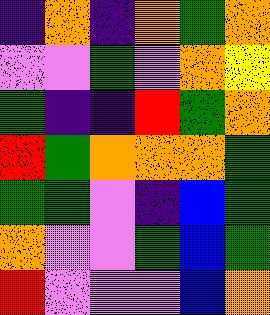[["indigo", "orange", "indigo", "orange", "green", "orange"], ["violet", "violet", "green", "violet", "orange", "yellow"], ["green", "indigo", "indigo", "red", "green", "orange"], ["red", "green", "orange", "orange", "orange", "green"], ["green", "green", "violet", "indigo", "blue", "green"], ["orange", "violet", "violet", "green", "blue", "green"], ["red", "violet", "violet", "violet", "blue", "orange"]]